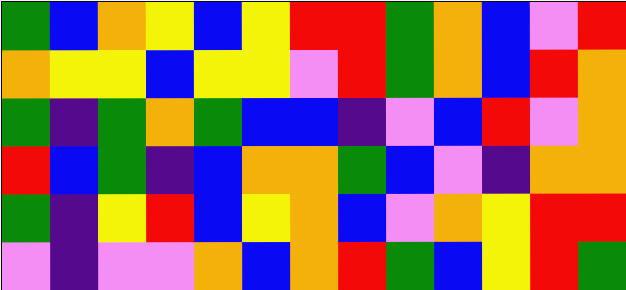[["green", "blue", "orange", "yellow", "blue", "yellow", "red", "red", "green", "orange", "blue", "violet", "red"], ["orange", "yellow", "yellow", "blue", "yellow", "yellow", "violet", "red", "green", "orange", "blue", "red", "orange"], ["green", "indigo", "green", "orange", "green", "blue", "blue", "indigo", "violet", "blue", "red", "violet", "orange"], ["red", "blue", "green", "indigo", "blue", "orange", "orange", "green", "blue", "violet", "indigo", "orange", "orange"], ["green", "indigo", "yellow", "red", "blue", "yellow", "orange", "blue", "violet", "orange", "yellow", "red", "red"], ["violet", "indigo", "violet", "violet", "orange", "blue", "orange", "red", "green", "blue", "yellow", "red", "green"]]